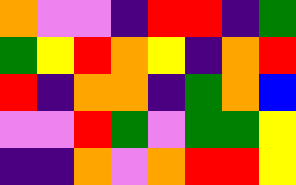[["orange", "violet", "violet", "indigo", "red", "red", "indigo", "green"], ["green", "yellow", "red", "orange", "yellow", "indigo", "orange", "red"], ["red", "indigo", "orange", "orange", "indigo", "green", "orange", "blue"], ["violet", "violet", "red", "green", "violet", "green", "green", "yellow"], ["indigo", "indigo", "orange", "violet", "orange", "red", "red", "yellow"]]